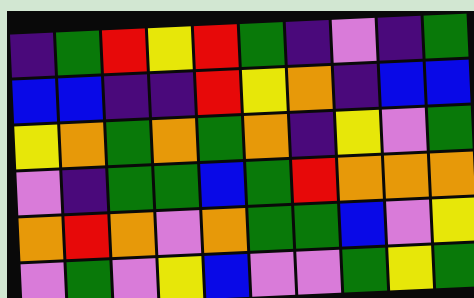[["indigo", "green", "red", "yellow", "red", "green", "indigo", "violet", "indigo", "green"], ["blue", "blue", "indigo", "indigo", "red", "yellow", "orange", "indigo", "blue", "blue"], ["yellow", "orange", "green", "orange", "green", "orange", "indigo", "yellow", "violet", "green"], ["violet", "indigo", "green", "green", "blue", "green", "red", "orange", "orange", "orange"], ["orange", "red", "orange", "violet", "orange", "green", "green", "blue", "violet", "yellow"], ["violet", "green", "violet", "yellow", "blue", "violet", "violet", "green", "yellow", "green"]]